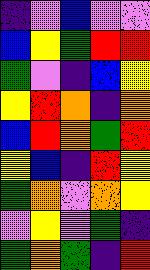[["indigo", "violet", "blue", "violet", "violet"], ["blue", "yellow", "green", "red", "red"], ["green", "violet", "indigo", "blue", "yellow"], ["yellow", "red", "orange", "indigo", "orange"], ["blue", "red", "orange", "green", "red"], ["yellow", "blue", "indigo", "red", "yellow"], ["green", "orange", "violet", "orange", "yellow"], ["violet", "yellow", "violet", "green", "indigo"], ["green", "orange", "green", "indigo", "red"]]